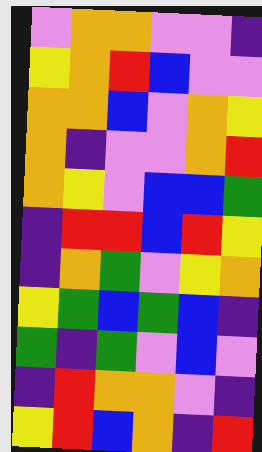[["violet", "orange", "orange", "violet", "violet", "indigo"], ["yellow", "orange", "red", "blue", "violet", "violet"], ["orange", "orange", "blue", "violet", "orange", "yellow"], ["orange", "indigo", "violet", "violet", "orange", "red"], ["orange", "yellow", "violet", "blue", "blue", "green"], ["indigo", "red", "red", "blue", "red", "yellow"], ["indigo", "orange", "green", "violet", "yellow", "orange"], ["yellow", "green", "blue", "green", "blue", "indigo"], ["green", "indigo", "green", "violet", "blue", "violet"], ["indigo", "red", "orange", "orange", "violet", "indigo"], ["yellow", "red", "blue", "orange", "indigo", "red"]]